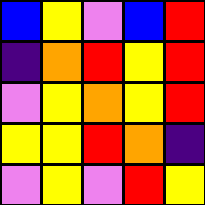[["blue", "yellow", "violet", "blue", "red"], ["indigo", "orange", "red", "yellow", "red"], ["violet", "yellow", "orange", "yellow", "red"], ["yellow", "yellow", "red", "orange", "indigo"], ["violet", "yellow", "violet", "red", "yellow"]]